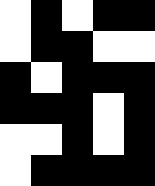[["white", "black", "white", "black", "black"], ["white", "black", "black", "white", "white"], ["black", "white", "black", "black", "black"], ["black", "black", "black", "white", "black"], ["white", "white", "black", "white", "black"], ["white", "black", "black", "black", "black"]]